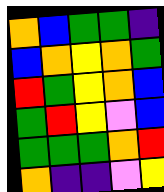[["orange", "blue", "green", "green", "indigo"], ["blue", "orange", "yellow", "orange", "green"], ["red", "green", "yellow", "orange", "blue"], ["green", "red", "yellow", "violet", "blue"], ["green", "green", "green", "orange", "red"], ["orange", "indigo", "indigo", "violet", "yellow"]]